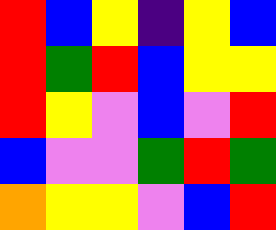[["red", "blue", "yellow", "indigo", "yellow", "blue"], ["red", "green", "red", "blue", "yellow", "yellow"], ["red", "yellow", "violet", "blue", "violet", "red"], ["blue", "violet", "violet", "green", "red", "green"], ["orange", "yellow", "yellow", "violet", "blue", "red"]]